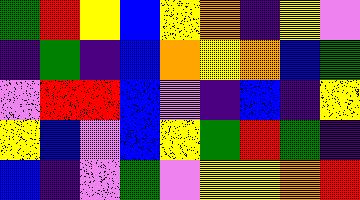[["green", "red", "yellow", "blue", "yellow", "orange", "indigo", "yellow", "violet"], ["indigo", "green", "indigo", "blue", "orange", "yellow", "orange", "blue", "green"], ["violet", "red", "red", "blue", "violet", "indigo", "blue", "indigo", "yellow"], ["yellow", "blue", "violet", "blue", "yellow", "green", "red", "green", "indigo"], ["blue", "indigo", "violet", "green", "violet", "yellow", "yellow", "orange", "red"]]